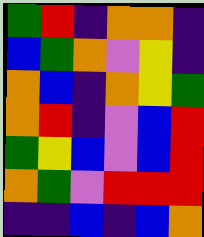[["green", "red", "indigo", "orange", "orange", "indigo"], ["blue", "green", "orange", "violet", "yellow", "indigo"], ["orange", "blue", "indigo", "orange", "yellow", "green"], ["orange", "red", "indigo", "violet", "blue", "red"], ["green", "yellow", "blue", "violet", "blue", "red"], ["orange", "green", "violet", "red", "red", "red"], ["indigo", "indigo", "blue", "indigo", "blue", "orange"]]